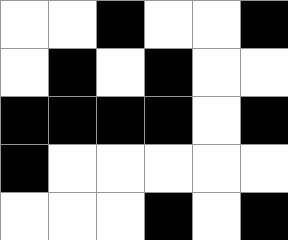[["white", "white", "black", "white", "white", "black"], ["white", "black", "white", "black", "white", "white"], ["black", "black", "black", "black", "white", "black"], ["black", "white", "white", "white", "white", "white"], ["white", "white", "white", "black", "white", "black"]]